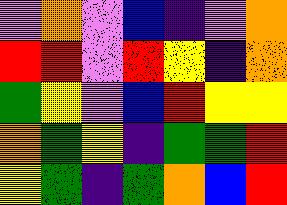[["violet", "orange", "violet", "blue", "indigo", "violet", "orange"], ["red", "red", "violet", "red", "yellow", "indigo", "orange"], ["green", "yellow", "violet", "blue", "red", "yellow", "yellow"], ["orange", "green", "yellow", "indigo", "green", "green", "red"], ["yellow", "green", "indigo", "green", "orange", "blue", "red"]]